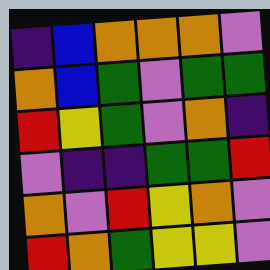[["indigo", "blue", "orange", "orange", "orange", "violet"], ["orange", "blue", "green", "violet", "green", "green"], ["red", "yellow", "green", "violet", "orange", "indigo"], ["violet", "indigo", "indigo", "green", "green", "red"], ["orange", "violet", "red", "yellow", "orange", "violet"], ["red", "orange", "green", "yellow", "yellow", "violet"]]